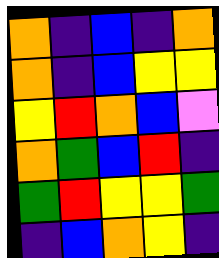[["orange", "indigo", "blue", "indigo", "orange"], ["orange", "indigo", "blue", "yellow", "yellow"], ["yellow", "red", "orange", "blue", "violet"], ["orange", "green", "blue", "red", "indigo"], ["green", "red", "yellow", "yellow", "green"], ["indigo", "blue", "orange", "yellow", "indigo"]]